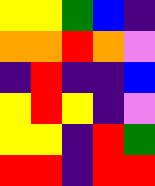[["yellow", "yellow", "green", "blue", "indigo"], ["orange", "orange", "red", "orange", "violet"], ["indigo", "red", "indigo", "indigo", "blue"], ["yellow", "red", "yellow", "indigo", "violet"], ["yellow", "yellow", "indigo", "red", "green"], ["red", "red", "indigo", "red", "red"]]